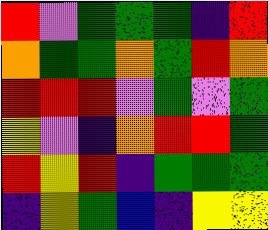[["red", "violet", "green", "green", "green", "indigo", "red"], ["orange", "green", "green", "orange", "green", "red", "orange"], ["red", "red", "red", "violet", "green", "violet", "green"], ["yellow", "violet", "indigo", "orange", "red", "red", "green"], ["red", "yellow", "red", "indigo", "green", "green", "green"], ["indigo", "yellow", "green", "blue", "indigo", "yellow", "yellow"]]